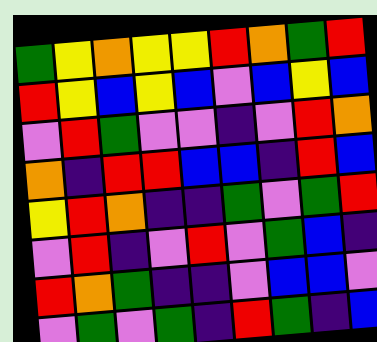[["green", "yellow", "orange", "yellow", "yellow", "red", "orange", "green", "red"], ["red", "yellow", "blue", "yellow", "blue", "violet", "blue", "yellow", "blue"], ["violet", "red", "green", "violet", "violet", "indigo", "violet", "red", "orange"], ["orange", "indigo", "red", "red", "blue", "blue", "indigo", "red", "blue"], ["yellow", "red", "orange", "indigo", "indigo", "green", "violet", "green", "red"], ["violet", "red", "indigo", "violet", "red", "violet", "green", "blue", "indigo"], ["red", "orange", "green", "indigo", "indigo", "violet", "blue", "blue", "violet"], ["violet", "green", "violet", "green", "indigo", "red", "green", "indigo", "blue"]]